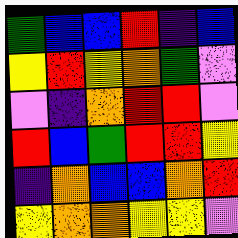[["green", "blue", "blue", "red", "indigo", "blue"], ["yellow", "red", "yellow", "orange", "green", "violet"], ["violet", "indigo", "orange", "red", "red", "violet"], ["red", "blue", "green", "red", "red", "yellow"], ["indigo", "orange", "blue", "blue", "orange", "red"], ["yellow", "orange", "orange", "yellow", "yellow", "violet"]]